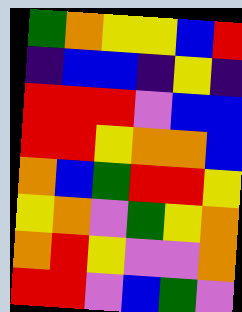[["green", "orange", "yellow", "yellow", "blue", "red"], ["indigo", "blue", "blue", "indigo", "yellow", "indigo"], ["red", "red", "red", "violet", "blue", "blue"], ["red", "red", "yellow", "orange", "orange", "blue"], ["orange", "blue", "green", "red", "red", "yellow"], ["yellow", "orange", "violet", "green", "yellow", "orange"], ["orange", "red", "yellow", "violet", "violet", "orange"], ["red", "red", "violet", "blue", "green", "violet"]]